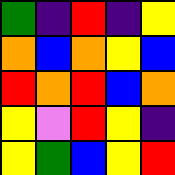[["green", "indigo", "red", "indigo", "yellow"], ["orange", "blue", "orange", "yellow", "blue"], ["red", "orange", "red", "blue", "orange"], ["yellow", "violet", "red", "yellow", "indigo"], ["yellow", "green", "blue", "yellow", "red"]]